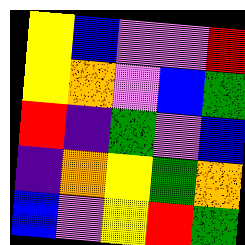[["yellow", "blue", "violet", "violet", "red"], ["yellow", "orange", "violet", "blue", "green"], ["red", "indigo", "green", "violet", "blue"], ["indigo", "orange", "yellow", "green", "orange"], ["blue", "violet", "yellow", "red", "green"]]